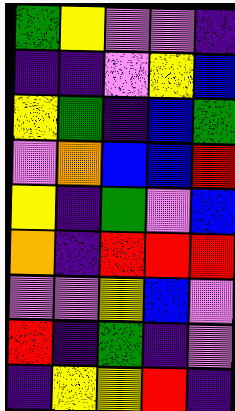[["green", "yellow", "violet", "violet", "indigo"], ["indigo", "indigo", "violet", "yellow", "blue"], ["yellow", "green", "indigo", "blue", "green"], ["violet", "orange", "blue", "blue", "red"], ["yellow", "indigo", "green", "violet", "blue"], ["orange", "indigo", "red", "red", "red"], ["violet", "violet", "yellow", "blue", "violet"], ["red", "indigo", "green", "indigo", "violet"], ["indigo", "yellow", "yellow", "red", "indigo"]]